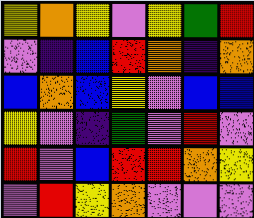[["yellow", "orange", "yellow", "violet", "yellow", "green", "red"], ["violet", "indigo", "blue", "red", "orange", "indigo", "orange"], ["blue", "orange", "blue", "yellow", "violet", "blue", "blue"], ["yellow", "violet", "indigo", "green", "violet", "red", "violet"], ["red", "violet", "blue", "red", "red", "orange", "yellow"], ["violet", "red", "yellow", "orange", "violet", "violet", "violet"]]